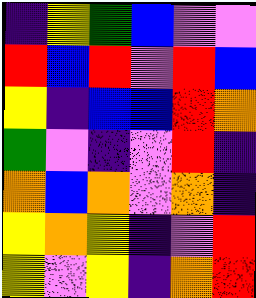[["indigo", "yellow", "green", "blue", "violet", "violet"], ["red", "blue", "red", "violet", "red", "blue"], ["yellow", "indigo", "blue", "blue", "red", "orange"], ["green", "violet", "indigo", "violet", "red", "indigo"], ["orange", "blue", "orange", "violet", "orange", "indigo"], ["yellow", "orange", "yellow", "indigo", "violet", "red"], ["yellow", "violet", "yellow", "indigo", "orange", "red"]]